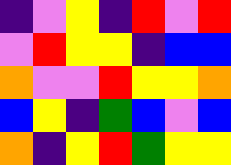[["indigo", "violet", "yellow", "indigo", "red", "violet", "red"], ["violet", "red", "yellow", "yellow", "indigo", "blue", "blue"], ["orange", "violet", "violet", "red", "yellow", "yellow", "orange"], ["blue", "yellow", "indigo", "green", "blue", "violet", "blue"], ["orange", "indigo", "yellow", "red", "green", "yellow", "yellow"]]